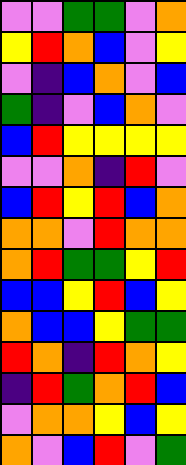[["violet", "violet", "green", "green", "violet", "orange"], ["yellow", "red", "orange", "blue", "violet", "yellow"], ["violet", "indigo", "blue", "orange", "violet", "blue"], ["green", "indigo", "violet", "blue", "orange", "violet"], ["blue", "red", "yellow", "yellow", "yellow", "yellow"], ["violet", "violet", "orange", "indigo", "red", "violet"], ["blue", "red", "yellow", "red", "blue", "orange"], ["orange", "orange", "violet", "red", "orange", "orange"], ["orange", "red", "green", "green", "yellow", "red"], ["blue", "blue", "yellow", "red", "blue", "yellow"], ["orange", "blue", "blue", "yellow", "green", "green"], ["red", "orange", "indigo", "red", "orange", "yellow"], ["indigo", "red", "green", "orange", "red", "blue"], ["violet", "orange", "orange", "yellow", "blue", "yellow"], ["orange", "violet", "blue", "red", "violet", "green"]]